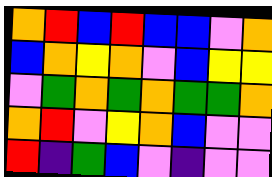[["orange", "red", "blue", "red", "blue", "blue", "violet", "orange"], ["blue", "orange", "yellow", "orange", "violet", "blue", "yellow", "yellow"], ["violet", "green", "orange", "green", "orange", "green", "green", "orange"], ["orange", "red", "violet", "yellow", "orange", "blue", "violet", "violet"], ["red", "indigo", "green", "blue", "violet", "indigo", "violet", "violet"]]